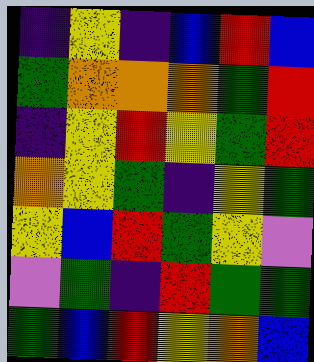[["indigo", "yellow", "indigo", "blue", "red", "blue"], ["green", "orange", "orange", "orange", "green", "red"], ["indigo", "yellow", "red", "yellow", "green", "red"], ["orange", "yellow", "green", "indigo", "yellow", "green"], ["yellow", "blue", "red", "green", "yellow", "violet"], ["violet", "green", "indigo", "red", "green", "green"], ["green", "blue", "red", "yellow", "orange", "blue"]]